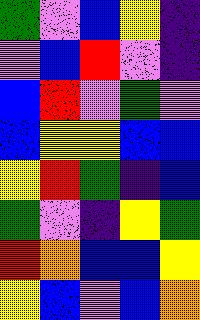[["green", "violet", "blue", "yellow", "indigo"], ["violet", "blue", "red", "violet", "indigo"], ["blue", "red", "violet", "green", "violet"], ["blue", "yellow", "yellow", "blue", "blue"], ["yellow", "red", "green", "indigo", "blue"], ["green", "violet", "indigo", "yellow", "green"], ["red", "orange", "blue", "blue", "yellow"], ["yellow", "blue", "violet", "blue", "orange"]]